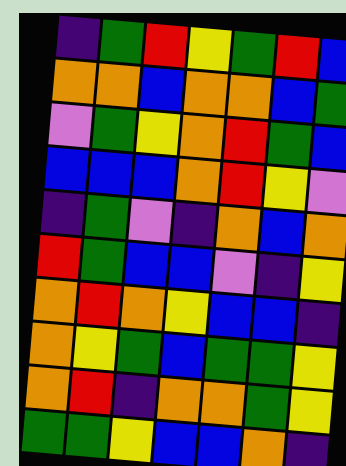[["indigo", "green", "red", "yellow", "green", "red", "blue"], ["orange", "orange", "blue", "orange", "orange", "blue", "green"], ["violet", "green", "yellow", "orange", "red", "green", "blue"], ["blue", "blue", "blue", "orange", "red", "yellow", "violet"], ["indigo", "green", "violet", "indigo", "orange", "blue", "orange"], ["red", "green", "blue", "blue", "violet", "indigo", "yellow"], ["orange", "red", "orange", "yellow", "blue", "blue", "indigo"], ["orange", "yellow", "green", "blue", "green", "green", "yellow"], ["orange", "red", "indigo", "orange", "orange", "green", "yellow"], ["green", "green", "yellow", "blue", "blue", "orange", "indigo"]]